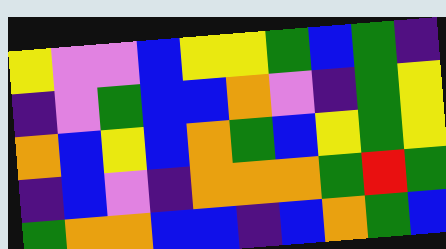[["yellow", "violet", "violet", "blue", "yellow", "yellow", "green", "blue", "green", "indigo"], ["indigo", "violet", "green", "blue", "blue", "orange", "violet", "indigo", "green", "yellow"], ["orange", "blue", "yellow", "blue", "orange", "green", "blue", "yellow", "green", "yellow"], ["indigo", "blue", "violet", "indigo", "orange", "orange", "orange", "green", "red", "green"], ["green", "orange", "orange", "blue", "blue", "indigo", "blue", "orange", "green", "blue"]]